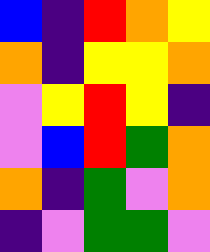[["blue", "indigo", "red", "orange", "yellow"], ["orange", "indigo", "yellow", "yellow", "orange"], ["violet", "yellow", "red", "yellow", "indigo"], ["violet", "blue", "red", "green", "orange"], ["orange", "indigo", "green", "violet", "orange"], ["indigo", "violet", "green", "green", "violet"]]